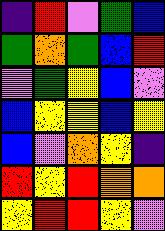[["indigo", "red", "violet", "green", "blue"], ["green", "orange", "green", "blue", "red"], ["violet", "green", "yellow", "blue", "violet"], ["blue", "yellow", "yellow", "blue", "yellow"], ["blue", "violet", "orange", "yellow", "indigo"], ["red", "yellow", "red", "orange", "orange"], ["yellow", "red", "red", "yellow", "violet"]]